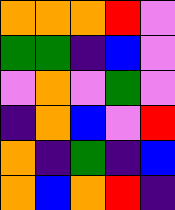[["orange", "orange", "orange", "red", "violet"], ["green", "green", "indigo", "blue", "violet"], ["violet", "orange", "violet", "green", "violet"], ["indigo", "orange", "blue", "violet", "red"], ["orange", "indigo", "green", "indigo", "blue"], ["orange", "blue", "orange", "red", "indigo"]]